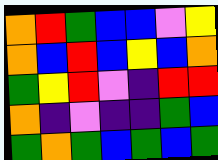[["orange", "red", "green", "blue", "blue", "violet", "yellow"], ["orange", "blue", "red", "blue", "yellow", "blue", "orange"], ["green", "yellow", "red", "violet", "indigo", "red", "red"], ["orange", "indigo", "violet", "indigo", "indigo", "green", "blue"], ["green", "orange", "green", "blue", "green", "blue", "green"]]